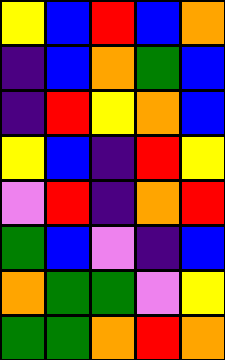[["yellow", "blue", "red", "blue", "orange"], ["indigo", "blue", "orange", "green", "blue"], ["indigo", "red", "yellow", "orange", "blue"], ["yellow", "blue", "indigo", "red", "yellow"], ["violet", "red", "indigo", "orange", "red"], ["green", "blue", "violet", "indigo", "blue"], ["orange", "green", "green", "violet", "yellow"], ["green", "green", "orange", "red", "orange"]]